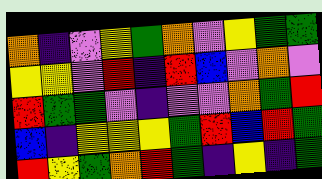[["orange", "indigo", "violet", "yellow", "green", "orange", "violet", "yellow", "green", "green"], ["yellow", "yellow", "violet", "red", "indigo", "red", "blue", "violet", "orange", "violet"], ["red", "green", "green", "violet", "indigo", "violet", "violet", "orange", "green", "red"], ["blue", "indigo", "yellow", "yellow", "yellow", "green", "red", "blue", "red", "green"], ["red", "yellow", "green", "orange", "red", "green", "indigo", "yellow", "indigo", "green"]]